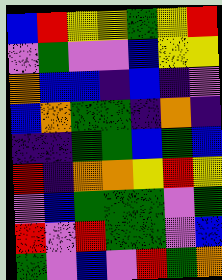[["blue", "red", "yellow", "yellow", "green", "yellow", "red"], ["violet", "green", "violet", "violet", "blue", "yellow", "yellow"], ["orange", "blue", "blue", "indigo", "blue", "indigo", "violet"], ["blue", "orange", "green", "green", "indigo", "orange", "indigo"], ["indigo", "indigo", "green", "green", "blue", "green", "blue"], ["red", "indigo", "orange", "orange", "yellow", "red", "yellow"], ["violet", "blue", "green", "green", "green", "violet", "green"], ["red", "violet", "red", "green", "green", "violet", "blue"], ["green", "violet", "blue", "violet", "red", "green", "orange"]]